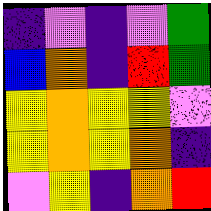[["indigo", "violet", "indigo", "violet", "green"], ["blue", "orange", "indigo", "red", "green"], ["yellow", "orange", "yellow", "yellow", "violet"], ["yellow", "orange", "yellow", "orange", "indigo"], ["violet", "yellow", "indigo", "orange", "red"]]